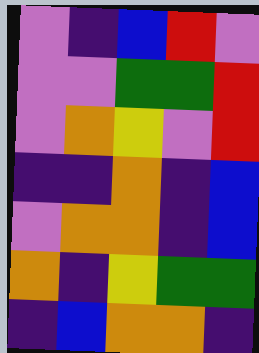[["violet", "indigo", "blue", "red", "violet"], ["violet", "violet", "green", "green", "red"], ["violet", "orange", "yellow", "violet", "red"], ["indigo", "indigo", "orange", "indigo", "blue"], ["violet", "orange", "orange", "indigo", "blue"], ["orange", "indigo", "yellow", "green", "green"], ["indigo", "blue", "orange", "orange", "indigo"]]